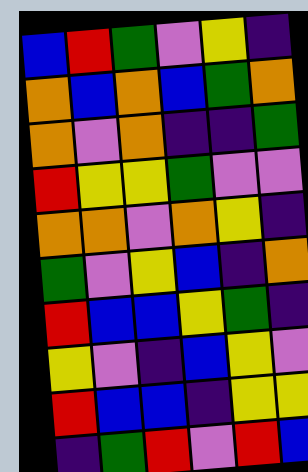[["blue", "red", "green", "violet", "yellow", "indigo"], ["orange", "blue", "orange", "blue", "green", "orange"], ["orange", "violet", "orange", "indigo", "indigo", "green"], ["red", "yellow", "yellow", "green", "violet", "violet"], ["orange", "orange", "violet", "orange", "yellow", "indigo"], ["green", "violet", "yellow", "blue", "indigo", "orange"], ["red", "blue", "blue", "yellow", "green", "indigo"], ["yellow", "violet", "indigo", "blue", "yellow", "violet"], ["red", "blue", "blue", "indigo", "yellow", "yellow"], ["indigo", "green", "red", "violet", "red", "blue"]]